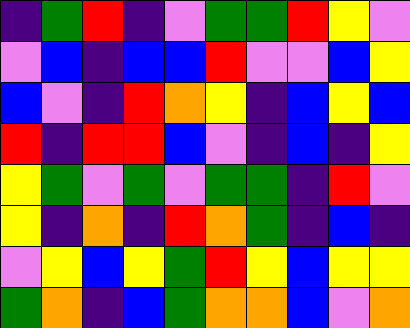[["indigo", "green", "red", "indigo", "violet", "green", "green", "red", "yellow", "violet"], ["violet", "blue", "indigo", "blue", "blue", "red", "violet", "violet", "blue", "yellow"], ["blue", "violet", "indigo", "red", "orange", "yellow", "indigo", "blue", "yellow", "blue"], ["red", "indigo", "red", "red", "blue", "violet", "indigo", "blue", "indigo", "yellow"], ["yellow", "green", "violet", "green", "violet", "green", "green", "indigo", "red", "violet"], ["yellow", "indigo", "orange", "indigo", "red", "orange", "green", "indigo", "blue", "indigo"], ["violet", "yellow", "blue", "yellow", "green", "red", "yellow", "blue", "yellow", "yellow"], ["green", "orange", "indigo", "blue", "green", "orange", "orange", "blue", "violet", "orange"]]